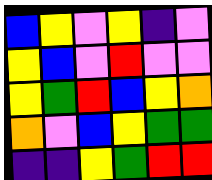[["blue", "yellow", "violet", "yellow", "indigo", "violet"], ["yellow", "blue", "violet", "red", "violet", "violet"], ["yellow", "green", "red", "blue", "yellow", "orange"], ["orange", "violet", "blue", "yellow", "green", "green"], ["indigo", "indigo", "yellow", "green", "red", "red"]]